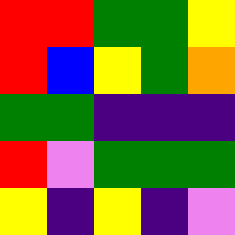[["red", "red", "green", "green", "yellow"], ["red", "blue", "yellow", "green", "orange"], ["green", "green", "indigo", "indigo", "indigo"], ["red", "violet", "green", "green", "green"], ["yellow", "indigo", "yellow", "indigo", "violet"]]